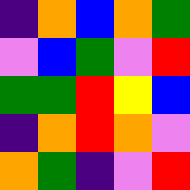[["indigo", "orange", "blue", "orange", "green"], ["violet", "blue", "green", "violet", "red"], ["green", "green", "red", "yellow", "blue"], ["indigo", "orange", "red", "orange", "violet"], ["orange", "green", "indigo", "violet", "red"]]